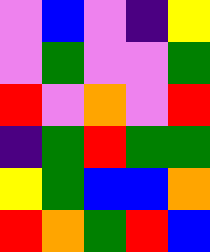[["violet", "blue", "violet", "indigo", "yellow"], ["violet", "green", "violet", "violet", "green"], ["red", "violet", "orange", "violet", "red"], ["indigo", "green", "red", "green", "green"], ["yellow", "green", "blue", "blue", "orange"], ["red", "orange", "green", "red", "blue"]]